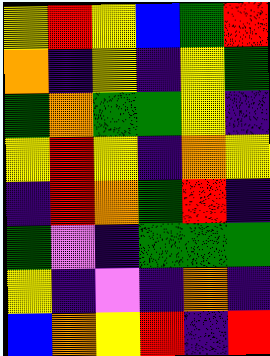[["yellow", "red", "yellow", "blue", "green", "red"], ["orange", "indigo", "yellow", "indigo", "yellow", "green"], ["green", "orange", "green", "green", "yellow", "indigo"], ["yellow", "red", "yellow", "indigo", "orange", "yellow"], ["indigo", "red", "orange", "green", "red", "indigo"], ["green", "violet", "indigo", "green", "green", "green"], ["yellow", "indigo", "violet", "indigo", "orange", "indigo"], ["blue", "orange", "yellow", "red", "indigo", "red"]]